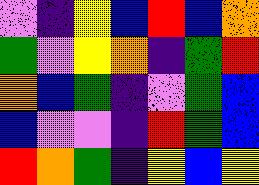[["violet", "indigo", "yellow", "blue", "red", "blue", "orange"], ["green", "violet", "yellow", "orange", "indigo", "green", "red"], ["orange", "blue", "green", "indigo", "violet", "green", "blue"], ["blue", "violet", "violet", "indigo", "red", "green", "blue"], ["red", "orange", "green", "indigo", "yellow", "blue", "yellow"]]